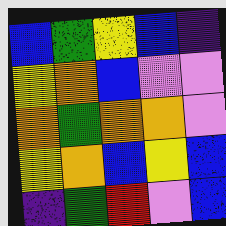[["blue", "green", "yellow", "blue", "indigo"], ["yellow", "orange", "blue", "violet", "violet"], ["orange", "green", "orange", "orange", "violet"], ["yellow", "orange", "blue", "yellow", "blue"], ["indigo", "green", "red", "violet", "blue"]]